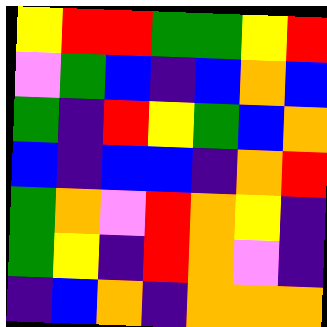[["yellow", "red", "red", "green", "green", "yellow", "red"], ["violet", "green", "blue", "indigo", "blue", "orange", "blue"], ["green", "indigo", "red", "yellow", "green", "blue", "orange"], ["blue", "indigo", "blue", "blue", "indigo", "orange", "red"], ["green", "orange", "violet", "red", "orange", "yellow", "indigo"], ["green", "yellow", "indigo", "red", "orange", "violet", "indigo"], ["indigo", "blue", "orange", "indigo", "orange", "orange", "orange"]]